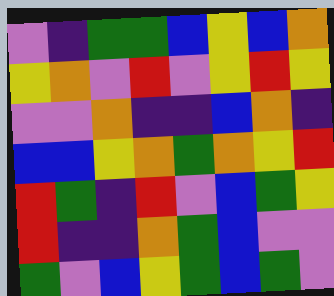[["violet", "indigo", "green", "green", "blue", "yellow", "blue", "orange"], ["yellow", "orange", "violet", "red", "violet", "yellow", "red", "yellow"], ["violet", "violet", "orange", "indigo", "indigo", "blue", "orange", "indigo"], ["blue", "blue", "yellow", "orange", "green", "orange", "yellow", "red"], ["red", "green", "indigo", "red", "violet", "blue", "green", "yellow"], ["red", "indigo", "indigo", "orange", "green", "blue", "violet", "violet"], ["green", "violet", "blue", "yellow", "green", "blue", "green", "violet"]]